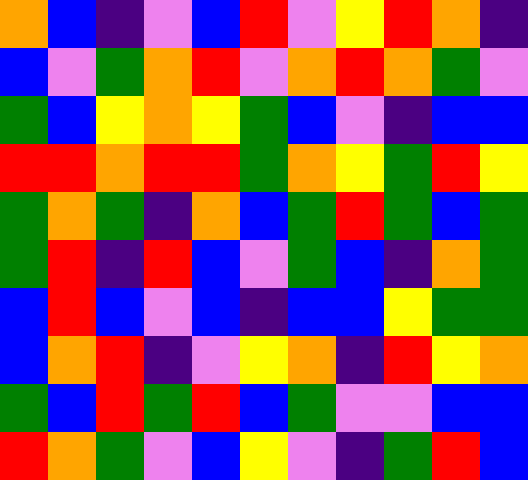[["orange", "blue", "indigo", "violet", "blue", "red", "violet", "yellow", "red", "orange", "indigo"], ["blue", "violet", "green", "orange", "red", "violet", "orange", "red", "orange", "green", "violet"], ["green", "blue", "yellow", "orange", "yellow", "green", "blue", "violet", "indigo", "blue", "blue"], ["red", "red", "orange", "red", "red", "green", "orange", "yellow", "green", "red", "yellow"], ["green", "orange", "green", "indigo", "orange", "blue", "green", "red", "green", "blue", "green"], ["green", "red", "indigo", "red", "blue", "violet", "green", "blue", "indigo", "orange", "green"], ["blue", "red", "blue", "violet", "blue", "indigo", "blue", "blue", "yellow", "green", "green"], ["blue", "orange", "red", "indigo", "violet", "yellow", "orange", "indigo", "red", "yellow", "orange"], ["green", "blue", "red", "green", "red", "blue", "green", "violet", "violet", "blue", "blue"], ["red", "orange", "green", "violet", "blue", "yellow", "violet", "indigo", "green", "red", "blue"]]